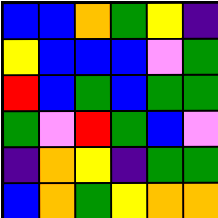[["blue", "blue", "orange", "green", "yellow", "indigo"], ["yellow", "blue", "blue", "blue", "violet", "green"], ["red", "blue", "green", "blue", "green", "green"], ["green", "violet", "red", "green", "blue", "violet"], ["indigo", "orange", "yellow", "indigo", "green", "green"], ["blue", "orange", "green", "yellow", "orange", "orange"]]